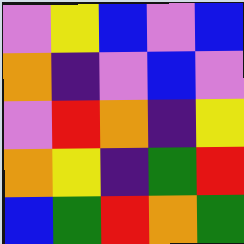[["violet", "yellow", "blue", "violet", "blue"], ["orange", "indigo", "violet", "blue", "violet"], ["violet", "red", "orange", "indigo", "yellow"], ["orange", "yellow", "indigo", "green", "red"], ["blue", "green", "red", "orange", "green"]]